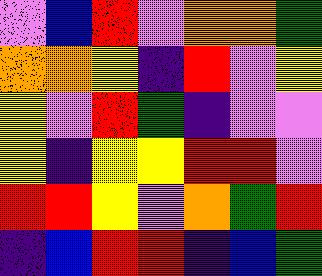[["violet", "blue", "red", "violet", "orange", "orange", "green"], ["orange", "orange", "yellow", "indigo", "red", "violet", "yellow"], ["yellow", "violet", "red", "green", "indigo", "violet", "violet"], ["yellow", "indigo", "yellow", "yellow", "red", "red", "violet"], ["red", "red", "yellow", "violet", "orange", "green", "red"], ["indigo", "blue", "red", "red", "indigo", "blue", "green"]]